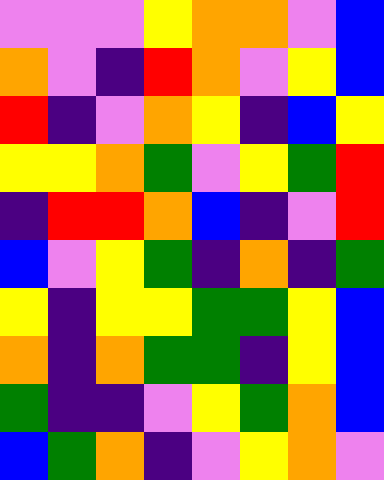[["violet", "violet", "violet", "yellow", "orange", "orange", "violet", "blue"], ["orange", "violet", "indigo", "red", "orange", "violet", "yellow", "blue"], ["red", "indigo", "violet", "orange", "yellow", "indigo", "blue", "yellow"], ["yellow", "yellow", "orange", "green", "violet", "yellow", "green", "red"], ["indigo", "red", "red", "orange", "blue", "indigo", "violet", "red"], ["blue", "violet", "yellow", "green", "indigo", "orange", "indigo", "green"], ["yellow", "indigo", "yellow", "yellow", "green", "green", "yellow", "blue"], ["orange", "indigo", "orange", "green", "green", "indigo", "yellow", "blue"], ["green", "indigo", "indigo", "violet", "yellow", "green", "orange", "blue"], ["blue", "green", "orange", "indigo", "violet", "yellow", "orange", "violet"]]